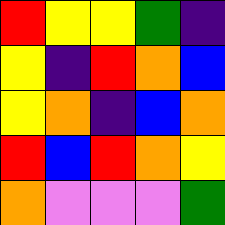[["red", "yellow", "yellow", "green", "indigo"], ["yellow", "indigo", "red", "orange", "blue"], ["yellow", "orange", "indigo", "blue", "orange"], ["red", "blue", "red", "orange", "yellow"], ["orange", "violet", "violet", "violet", "green"]]